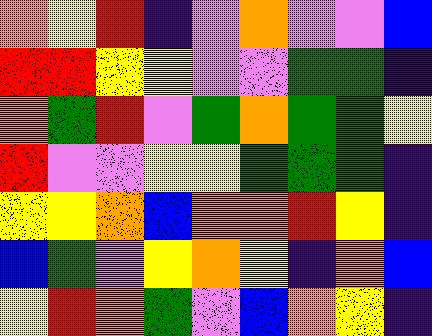[["orange", "yellow", "red", "indigo", "violet", "orange", "violet", "violet", "blue"], ["red", "red", "yellow", "yellow", "violet", "violet", "green", "green", "indigo"], ["orange", "green", "red", "violet", "green", "orange", "green", "green", "yellow"], ["red", "violet", "violet", "yellow", "yellow", "green", "green", "green", "indigo"], ["yellow", "yellow", "orange", "blue", "orange", "orange", "red", "yellow", "indigo"], ["blue", "green", "violet", "yellow", "orange", "yellow", "indigo", "orange", "blue"], ["yellow", "red", "orange", "green", "violet", "blue", "orange", "yellow", "indigo"]]